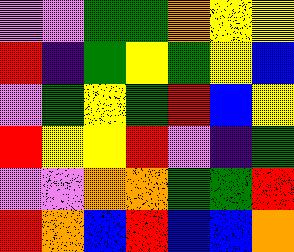[["violet", "violet", "green", "green", "orange", "yellow", "yellow"], ["red", "indigo", "green", "yellow", "green", "yellow", "blue"], ["violet", "green", "yellow", "green", "red", "blue", "yellow"], ["red", "yellow", "yellow", "red", "violet", "indigo", "green"], ["violet", "violet", "orange", "orange", "green", "green", "red"], ["red", "orange", "blue", "red", "blue", "blue", "orange"]]